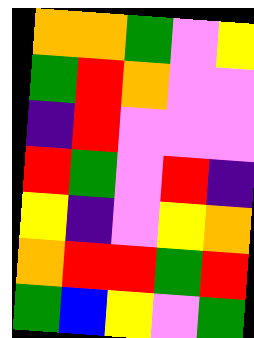[["orange", "orange", "green", "violet", "yellow"], ["green", "red", "orange", "violet", "violet"], ["indigo", "red", "violet", "violet", "violet"], ["red", "green", "violet", "red", "indigo"], ["yellow", "indigo", "violet", "yellow", "orange"], ["orange", "red", "red", "green", "red"], ["green", "blue", "yellow", "violet", "green"]]